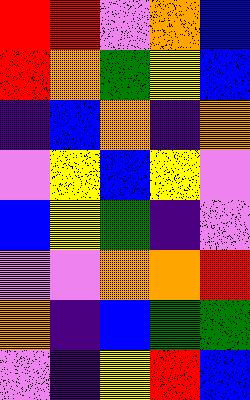[["red", "red", "violet", "orange", "blue"], ["red", "orange", "green", "yellow", "blue"], ["indigo", "blue", "orange", "indigo", "orange"], ["violet", "yellow", "blue", "yellow", "violet"], ["blue", "yellow", "green", "indigo", "violet"], ["violet", "violet", "orange", "orange", "red"], ["orange", "indigo", "blue", "green", "green"], ["violet", "indigo", "yellow", "red", "blue"]]